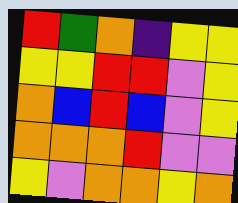[["red", "green", "orange", "indigo", "yellow", "yellow"], ["yellow", "yellow", "red", "red", "violet", "yellow"], ["orange", "blue", "red", "blue", "violet", "yellow"], ["orange", "orange", "orange", "red", "violet", "violet"], ["yellow", "violet", "orange", "orange", "yellow", "orange"]]